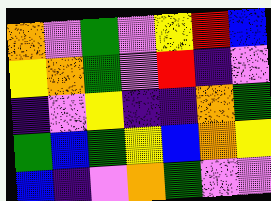[["orange", "violet", "green", "violet", "yellow", "red", "blue"], ["yellow", "orange", "green", "violet", "red", "indigo", "violet"], ["indigo", "violet", "yellow", "indigo", "indigo", "orange", "green"], ["green", "blue", "green", "yellow", "blue", "orange", "yellow"], ["blue", "indigo", "violet", "orange", "green", "violet", "violet"]]